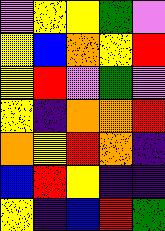[["violet", "yellow", "yellow", "green", "violet"], ["yellow", "blue", "orange", "yellow", "red"], ["yellow", "red", "violet", "green", "violet"], ["yellow", "indigo", "orange", "orange", "red"], ["orange", "yellow", "red", "orange", "indigo"], ["blue", "red", "yellow", "indigo", "indigo"], ["yellow", "indigo", "blue", "red", "green"]]